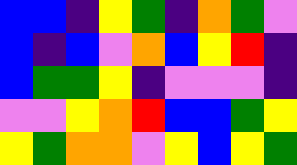[["blue", "blue", "indigo", "yellow", "green", "indigo", "orange", "green", "violet"], ["blue", "indigo", "blue", "violet", "orange", "blue", "yellow", "red", "indigo"], ["blue", "green", "green", "yellow", "indigo", "violet", "violet", "violet", "indigo"], ["violet", "violet", "yellow", "orange", "red", "blue", "blue", "green", "yellow"], ["yellow", "green", "orange", "orange", "violet", "yellow", "blue", "yellow", "green"]]